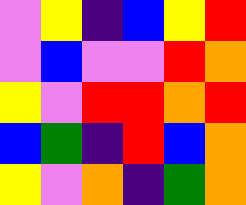[["violet", "yellow", "indigo", "blue", "yellow", "red"], ["violet", "blue", "violet", "violet", "red", "orange"], ["yellow", "violet", "red", "red", "orange", "red"], ["blue", "green", "indigo", "red", "blue", "orange"], ["yellow", "violet", "orange", "indigo", "green", "orange"]]